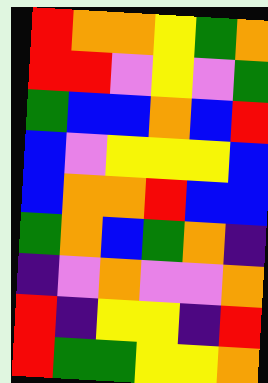[["red", "orange", "orange", "yellow", "green", "orange"], ["red", "red", "violet", "yellow", "violet", "green"], ["green", "blue", "blue", "orange", "blue", "red"], ["blue", "violet", "yellow", "yellow", "yellow", "blue"], ["blue", "orange", "orange", "red", "blue", "blue"], ["green", "orange", "blue", "green", "orange", "indigo"], ["indigo", "violet", "orange", "violet", "violet", "orange"], ["red", "indigo", "yellow", "yellow", "indigo", "red"], ["red", "green", "green", "yellow", "yellow", "orange"]]